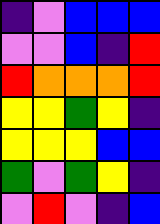[["indigo", "violet", "blue", "blue", "blue"], ["violet", "violet", "blue", "indigo", "red"], ["red", "orange", "orange", "orange", "red"], ["yellow", "yellow", "green", "yellow", "indigo"], ["yellow", "yellow", "yellow", "blue", "blue"], ["green", "violet", "green", "yellow", "indigo"], ["violet", "red", "violet", "indigo", "blue"]]